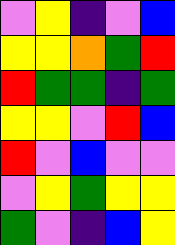[["violet", "yellow", "indigo", "violet", "blue"], ["yellow", "yellow", "orange", "green", "red"], ["red", "green", "green", "indigo", "green"], ["yellow", "yellow", "violet", "red", "blue"], ["red", "violet", "blue", "violet", "violet"], ["violet", "yellow", "green", "yellow", "yellow"], ["green", "violet", "indigo", "blue", "yellow"]]